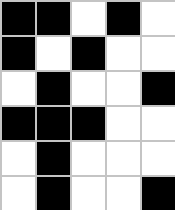[["black", "black", "white", "black", "white"], ["black", "white", "black", "white", "white"], ["white", "black", "white", "white", "black"], ["black", "black", "black", "white", "white"], ["white", "black", "white", "white", "white"], ["white", "black", "white", "white", "black"]]